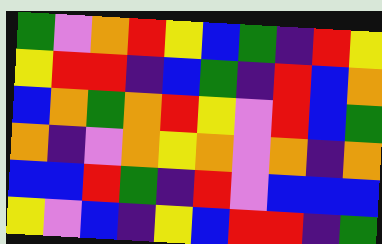[["green", "violet", "orange", "red", "yellow", "blue", "green", "indigo", "red", "yellow"], ["yellow", "red", "red", "indigo", "blue", "green", "indigo", "red", "blue", "orange"], ["blue", "orange", "green", "orange", "red", "yellow", "violet", "red", "blue", "green"], ["orange", "indigo", "violet", "orange", "yellow", "orange", "violet", "orange", "indigo", "orange"], ["blue", "blue", "red", "green", "indigo", "red", "violet", "blue", "blue", "blue"], ["yellow", "violet", "blue", "indigo", "yellow", "blue", "red", "red", "indigo", "green"]]